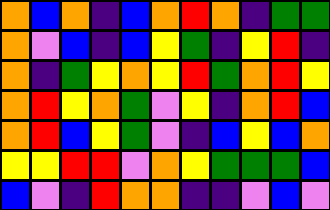[["orange", "blue", "orange", "indigo", "blue", "orange", "red", "orange", "indigo", "green", "green"], ["orange", "violet", "blue", "indigo", "blue", "yellow", "green", "indigo", "yellow", "red", "indigo"], ["orange", "indigo", "green", "yellow", "orange", "yellow", "red", "green", "orange", "red", "yellow"], ["orange", "red", "yellow", "orange", "green", "violet", "yellow", "indigo", "orange", "red", "blue"], ["orange", "red", "blue", "yellow", "green", "violet", "indigo", "blue", "yellow", "blue", "orange"], ["yellow", "yellow", "red", "red", "violet", "orange", "yellow", "green", "green", "green", "blue"], ["blue", "violet", "indigo", "red", "orange", "orange", "indigo", "indigo", "violet", "blue", "violet"]]